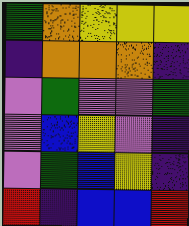[["green", "orange", "yellow", "yellow", "yellow"], ["indigo", "orange", "orange", "orange", "indigo"], ["violet", "green", "violet", "violet", "green"], ["violet", "blue", "yellow", "violet", "indigo"], ["violet", "green", "blue", "yellow", "indigo"], ["red", "indigo", "blue", "blue", "red"]]